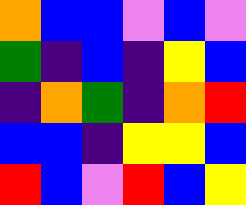[["orange", "blue", "blue", "violet", "blue", "violet"], ["green", "indigo", "blue", "indigo", "yellow", "blue"], ["indigo", "orange", "green", "indigo", "orange", "red"], ["blue", "blue", "indigo", "yellow", "yellow", "blue"], ["red", "blue", "violet", "red", "blue", "yellow"]]